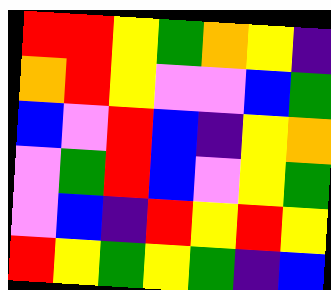[["red", "red", "yellow", "green", "orange", "yellow", "indigo"], ["orange", "red", "yellow", "violet", "violet", "blue", "green"], ["blue", "violet", "red", "blue", "indigo", "yellow", "orange"], ["violet", "green", "red", "blue", "violet", "yellow", "green"], ["violet", "blue", "indigo", "red", "yellow", "red", "yellow"], ["red", "yellow", "green", "yellow", "green", "indigo", "blue"]]